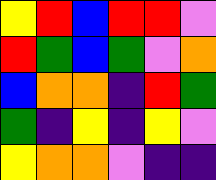[["yellow", "red", "blue", "red", "red", "violet"], ["red", "green", "blue", "green", "violet", "orange"], ["blue", "orange", "orange", "indigo", "red", "green"], ["green", "indigo", "yellow", "indigo", "yellow", "violet"], ["yellow", "orange", "orange", "violet", "indigo", "indigo"]]